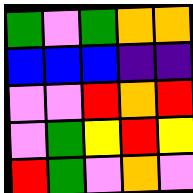[["green", "violet", "green", "orange", "orange"], ["blue", "blue", "blue", "indigo", "indigo"], ["violet", "violet", "red", "orange", "red"], ["violet", "green", "yellow", "red", "yellow"], ["red", "green", "violet", "orange", "violet"]]